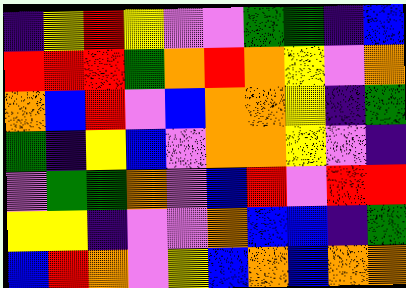[["indigo", "yellow", "red", "yellow", "violet", "violet", "green", "green", "indigo", "blue"], ["red", "red", "red", "green", "orange", "red", "orange", "yellow", "violet", "orange"], ["orange", "blue", "red", "violet", "blue", "orange", "orange", "yellow", "indigo", "green"], ["green", "indigo", "yellow", "blue", "violet", "orange", "orange", "yellow", "violet", "indigo"], ["violet", "green", "green", "orange", "violet", "blue", "red", "violet", "red", "red"], ["yellow", "yellow", "indigo", "violet", "violet", "orange", "blue", "blue", "indigo", "green"], ["blue", "red", "orange", "violet", "yellow", "blue", "orange", "blue", "orange", "orange"]]